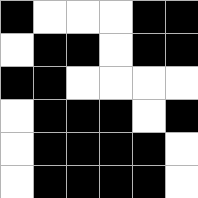[["black", "white", "white", "white", "black", "black"], ["white", "black", "black", "white", "black", "black"], ["black", "black", "white", "white", "white", "white"], ["white", "black", "black", "black", "white", "black"], ["white", "black", "black", "black", "black", "white"], ["white", "black", "black", "black", "black", "white"]]